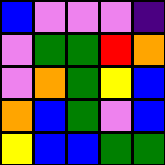[["blue", "violet", "violet", "violet", "indigo"], ["violet", "green", "green", "red", "orange"], ["violet", "orange", "green", "yellow", "blue"], ["orange", "blue", "green", "violet", "blue"], ["yellow", "blue", "blue", "green", "green"]]